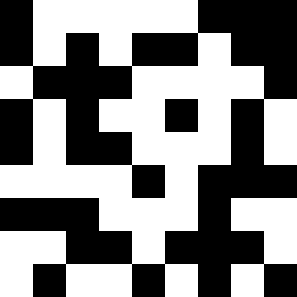[["black", "white", "white", "white", "white", "white", "black", "black", "black"], ["black", "white", "black", "white", "black", "black", "white", "black", "black"], ["white", "black", "black", "black", "white", "white", "white", "white", "black"], ["black", "white", "black", "white", "white", "black", "white", "black", "white"], ["black", "white", "black", "black", "white", "white", "white", "black", "white"], ["white", "white", "white", "white", "black", "white", "black", "black", "black"], ["black", "black", "black", "white", "white", "white", "black", "white", "white"], ["white", "white", "black", "black", "white", "black", "black", "black", "white"], ["white", "black", "white", "white", "black", "white", "black", "white", "black"]]